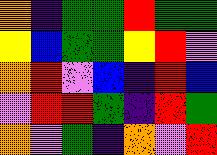[["orange", "indigo", "green", "green", "red", "green", "green"], ["yellow", "blue", "green", "green", "yellow", "red", "violet"], ["orange", "red", "violet", "blue", "indigo", "red", "blue"], ["violet", "red", "red", "green", "indigo", "red", "green"], ["orange", "violet", "green", "indigo", "orange", "violet", "red"]]